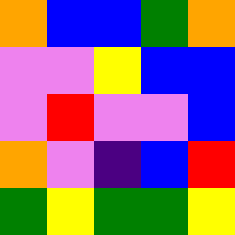[["orange", "blue", "blue", "green", "orange"], ["violet", "violet", "yellow", "blue", "blue"], ["violet", "red", "violet", "violet", "blue"], ["orange", "violet", "indigo", "blue", "red"], ["green", "yellow", "green", "green", "yellow"]]